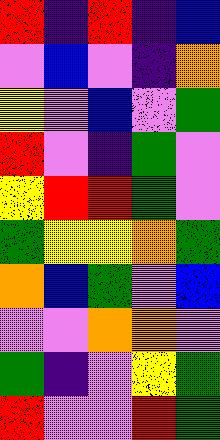[["red", "indigo", "red", "indigo", "blue"], ["violet", "blue", "violet", "indigo", "orange"], ["yellow", "violet", "blue", "violet", "green"], ["red", "violet", "indigo", "green", "violet"], ["yellow", "red", "red", "green", "violet"], ["green", "yellow", "yellow", "orange", "green"], ["orange", "blue", "green", "violet", "blue"], ["violet", "violet", "orange", "orange", "violet"], ["green", "indigo", "violet", "yellow", "green"], ["red", "violet", "violet", "red", "green"]]